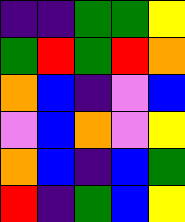[["indigo", "indigo", "green", "green", "yellow"], ["green", "red", "green", "red", "orange"], ["orange", "blue", "indigo", "violet", "blue"], ["violet", "blue", "orange", "violet", "yellow"], ["orange", "blue", "indigo", "blue", "green"], ["red", "indigo", "green", "blue", "yellow"]]